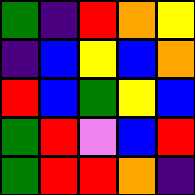[["green", "indigo", "red", "orange", "yellow"], ["indigo", "blue", "yellow", "blue", "orange"], ["red", "blue", "green", "yellow", "blue"], ["green", "red", "violet", "blue", "red"], ["green", "red", "red", "orange", "indigo"]]